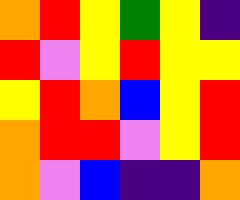[["orange", "red", "yellow", "green", "yellow", "indigo"], ["red", "violet", "yellow", "red", "yellow", "yellow"], ["yellow", "red", "orange", "blue", "yellow", "red"], ["orange", "red", "red", "violet", "yellow", "red"], ["orange", "violet", "blue", "indigo", "indigo", "orange"]]